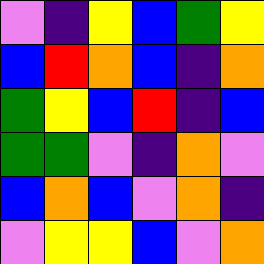[["violet", "indigo", "yellow", "blue", "green", "yellow"], ["blue", "red", "orange", "blue", "indigo", "orange"], ["green", "yellow", "blue", "red", "indigo", "blue"], ["green", "green", "violet", "indigo", "orange", "violet"], ["blue", "orange", "blue", "violet", "orange", "indigo"], ["violet", "yellow", "yellow", "blue", "violet", "orange"]]